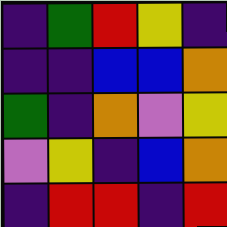[["indigo", "green", "red", "yellow", "indigo"], ["indigo", "indigo", "blue", "blue", "orange"], ["green", "indigo", "orange", "violet", "yellow"], ["violet", "yellow", "indigo", "blue", "orange"], ["indigo", "red", "red", "indigo", "red"]]